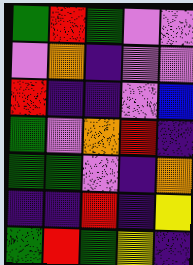[["green", "red", "green", "violet", "violet"], ["violet", "orange", "indigo", "violet", "violet"], ["red", "indigo", "indigo", "violet", "blue"], ["green", "violet", "orange", "red", "indigo"], ["green", "green", "violet", "indigo", "orange"], ["indigo", "indigo", "red", "indigo", "yellow"], ["green", "red", "green", "yellow", "indigo"]]